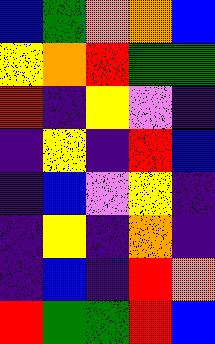[["blue", "green", "orange", "orange", "blue"], ["yellow", "orange", "red", "green", "green"], ["red", "indigo", "yellow", "violet", "indigo"], ["indigo", "yellow", "indigo", "red", "blue"], ["indigo", "blue", "violet", "yellow", "indigo"], ["indigo", "yellow", "indigo", "orange", "indigo"], ["indigo", "blue", "indigo", "red", "orange"], ["red", "green", "green", "red", "blue"]]